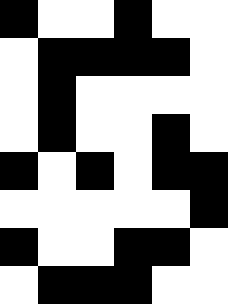[["black", "white", "white", "black", "white", "white"], ["white", "black", "black", "black", "black", "white"], ["white", "black", "white", "white", "white", "white"], ["white", "black", "white", "white", "black", "white"], ["black", "white", "black", "white", "black", "black"], ["white", "white", "white", "white", "white", "black"], ["black", "white", "white", "black", "black", "white"], ["white", "black", "black", "black", "white", "white"]]